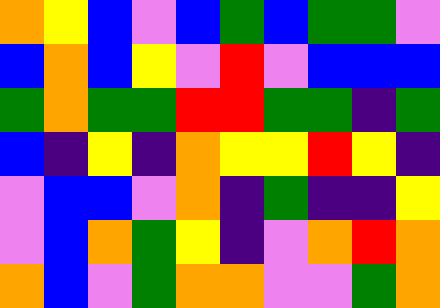[["orange", "yellow", "blue", "violet", "blue", "green", "blue", "green", "green", "violet"], ["blue", "orange", "blue", "yellow", "violet", "red", "violet", "blue", "blue", "blue"], ["green", "orange", "green", "green", "red", "red", "green", "green", "indigo", "green"], ["blue", "indigo", "yellow", "indigo", "orange", "yellow", "yellow", "red", "yellow", "indigo"], ["violet", "blue", "blue", "violet", "orange", "indigo", "green", "indigo", "indigo", "yellow"], ["violet", "blue", "orange", "green", "yellow", "indigo", "violet", "orange", "red", "orange"], ["orange", "blue", "violet", "green", "orange", "orange", "violet", "violet", "green", "orange"]]